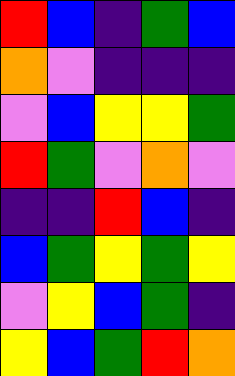[["red", "blue", "indigo", "green", "blue"], ["orange", "violet", "indigo", "indigo", "indigo"], ["violet", "blue", "yellow", "yellow", "green"], ["red", "green", "violet", "orange", "violet"], ["indigo", "indigo", "red", "blue", "indigo"], ["blue", "green", "yellow", "green", "yellow"], ["violet", "yellow", "blue", "green", "indigo"], ["yellow", "blue", "green", "red", "orange"]]